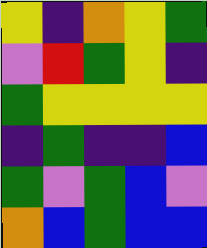[["yellow", "indigo", "orange", "yellow", "green"], ["violet", "red", "green", "yellow", "indigo"], ["green", "yellow", "yellow", "yellow", "yellow"], ["indigo", "green", "indigo", "indigo", "blue"], ["green", "violet", "green", "blue", "violet"], ["orange", "blue", "green", "blue", "blue"]]